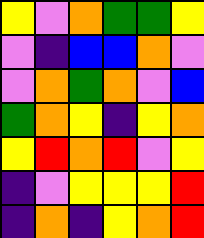[["yellow", "violet", "orange", "green", "green", "yellow"], ["violet", "indigo", "blue", "blue", "orange", "violet"], ["violet", "orange", "green", "orange", "violet", "blue"], ["green", "orange", "yellow", "indigo", "yellow", "orange"], ["yellow", "red", "orange", "red", "violet", "yellow"], ["indigo", "violet", "yellow", "yellow", "yellow", "red"], ["indigo", "orange", "indigo", "yellow", "orange", "red"]]